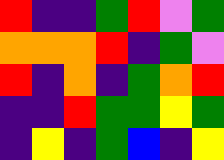[["red", "indigo", "indigo", "green", "red", "violet", "green"], ["orange", "orange", "orange", "red", "indigo", "green", "violet"], ["red", "indigo", "orange", "indigo", "green", "orange", "red"], ["indigo", "indigo", "red", "green", "green", "yellow", "green"], ["indigo", "yellow", "indigo", "green", "blue", "indigo", "yellow"]]